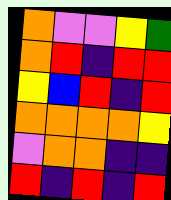[["orange", "violet", "violet", "yellow", "green"], ["orange", "red", "indigo", "red", "red"], ["yellow", "blue", "red", "indigo", "red"], ["orange", "orange", "orange", "orange", "yellow"], ["violet", "orange", "orange", "indigo", "indigo"], ["red", "indigo", "red", "indigo", "red"]]